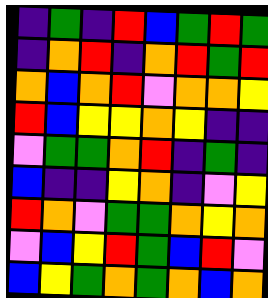[["indigo", "green", "indigo", "red", "blue", "green", "red", "green"], ["indigo", "orange", "red", "indigo", "orange", "red", "green", "red"], ["orange", "blue", "orange", "red", "violet", "orange", "orange", "yellow"], ["red", "blue", "yellow", "yellow", "orange", "yellow", "indigo", "indigo"], ["violet", "green", "green", "orange", "red", "indigo", "green", "indigo"], ["blue", "indigo", "indigo", "yellow", "orange", "indigo", "violet", "yellow"], ["red", "orange", "violet", "green", "green", "orange", "yellow", "orange"], ["violet", "blue", "yellow", "red", "green", "blue", "red", "violet"], ["blue", "yellow", "green", "orange", "green", "orange", "blue", "orange"]]